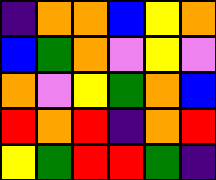[["indigo", "orange", "orange", "blue", "yellow", "orange"], ["blue", "green", "orange", "violet", "yellow", "violet"], ["orange", "violet", "yellow", "green", "orange", "blue"], ["red", "orange", "red", "indigo", "orange", "red"], ["yellow", "green", "red", "red", "green", "indigo"]]